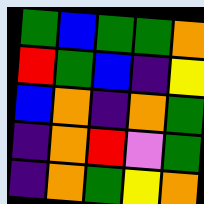[["green", "blue", "green", "green", "orange"], ["red", "green", "blue", "indigo", "yellow"], ["blue", "orange", "indigo", "orange", "green"], ["indigo", "orange", "red", "violet", "green"], ["indigo", "orange", "green", "yellow", "orange"]]